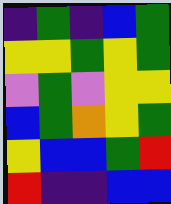[["indigo", "green", "indigo", "blue", "green"], ["yellow", "yellow", "green", "yellow", "green"], ["violet", "green", "violet", "yellow", "yellow"], ["blue", "green", "orange", "yellow", "green"], ["yellow", "blue", "blue", "green", "red"], ["red", "indigo", "indigo", "blue", "blue"]]